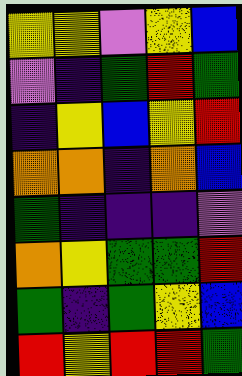[["yellow", "yellow", "violet", "yellow", "blue"], ["violet", "indigo", "green", "red", "green"], ["indigo", "yellow", "blue", "yellow", "red"], ["orange", "orange", "indigo", "orange", "blue"], ["green", "indigo", "indigo", "indigo", "violet"], ["orange", "yellow", "green", "green", "red"], ["green", "indigo", "green", "yellow", "blue"], ["red", "yellow", "red", "red", "green"]]